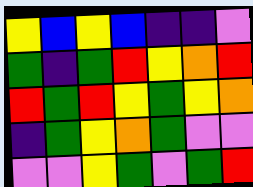[["yellow", "blue", "yellow", "blue", "indigo", "indigo", "violet"], ["green", "indigo", "green", "red", "yellow", "orange", "red"], ["red", "green", "red", "yellow", "green", "yellow", "orange"], ["indigo", "green", "yellow", "orange", "green", "violet", "violet"], ["violet", "violet", "yellow", "green", "violet", "green", "red"]]